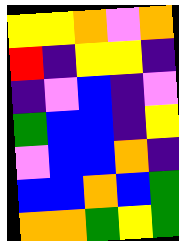[["yellow", "yellow", "orange", "violet", "orange"], ["red", "indigo", "yellow", "yellow", "indigo"], ["indigo", "violet", "blue", "indigo", "violet"], ["green", "blue", "blue", "indigo", "yellow"], ["violet", "blue", "blue", "orange", "indigo"], ["blue", "blue", "orange", "blue", "green"], ["orange", "orange", "green", "yellow", "green"]]